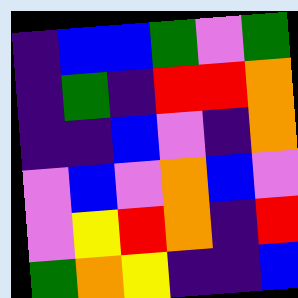[["indigo", "blue", "blue", "green", "violet", "green"], ["indigo", "green", "indigo", "red", "red", "orange"], ["indigo", "indigo", "blue", "violet", "indigo", "orange"], ["violet", "blue", "violet", "orange", "blue", "violet"], ["violet", "yellow", "red", "orange", "indigo", "red"], ["green", "orange", "yellow", "indigo", "indigo", "blue"]]